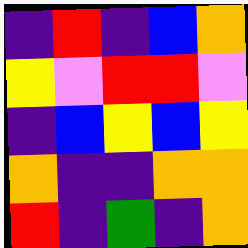[["indigo", "red", "indigo", "blue", "orange"], ["yellow", "violet", "red", "red", "violet"], ["indigo", "blue", "yellow", "blue", "yellow"], ["orange", "indigo", "indigo", "orange", "orange"], ["red", "indigo", "green", "indigo", "orange"]]